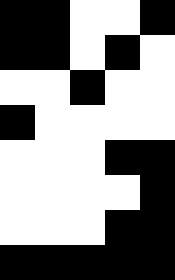[["black", "black", "white", "white", "black"], ["black", "black", "white", "black", "white"], ["white", "white", "black", "white", "white"], ["black", "white", "white", "white", "white"], ["white", "white", "white", "black", "black"], ["white", "white", "white", "white", "black"], ["white", "white", "white", "black", "black"], ["black", "black", "black", "black", "black"]]